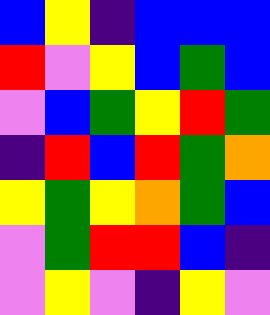[["blue", "yellow", "indigo", "blue", "blue", "blue"], ["red", "violet", "yellow", "blue", "green", "blue"], ["violet", "blue", "green", "yellow", "red", "green"], ["indigo", "red", "blue", "red", "green", "orange"], ["yellow", "green", "yellow", "orange", "green", "blue"], ["violet", "green", "red", "red", "blue", "indigo"], ["violet", "yellow", "violet", "indigo", "yellow", "violet"]]